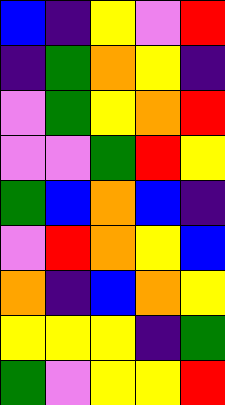[["blue", "indigo", "yellow", "violet", "red"], ["indigo", "green", "orange", "yellow", "indigo"], ["violet", "green", "yellow", "orange", "red"], ["violet", "violet", "green", "red", "yellow"], ["green", "blue", "orange", "blue", "indigo"], ["violet", "red", "orange", "yellow", "blue"], ["orange", "indigo", "blue", "orange", "yellow"], ["yellow", "yellow", "yellow", "indigo", "green"], ["green", "violet", "yellow", "yellow", "red"]]